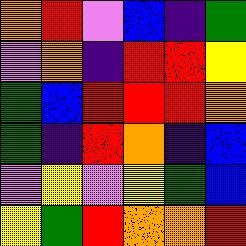[["orange", "red", "violet", "blue", "indigo", "green"], ["violet", "orange", "indigo", "red", "red", "yellow"], ["green", "blue", "red", "red", "red", "orange"], ["green", "indigo", "red", "orange", "indigo", "blue"], ["violet", "yellow", "violet", "yellow", "green", "blue"], ["yellow", "green", "red", "orange", "orange", "red"]]